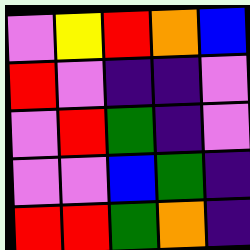[["violet", "yellow", "red", "orange", "blue"], ["red", "violet", "indigo", "indigo", "violet"], ["violet", "red", "green", "indigo", "violet"], ["violet", "violet", "blue", "green", "indigo"], ["red", "red", "green", "orange", "indigo"]]